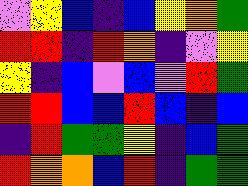[["violet", "yellow", "blue", "indigo", "blue", "yellow", "orange", "green"], ["red", "red", "indigo", "red", "orange", "indigo", "violet", "yellow"], ["yellow", "indigo", "blue", "violet", "blue", "violet", "red", "green"], ["red", "red", "blue", "blue", "red", "blue", "indigo", "blue"], ["indigo", "red", "green", "green", "yellow", "indigo", "blue", "green"], ["red", "orange", "orange", "blue", "red", "indigo", "green", "green"]]